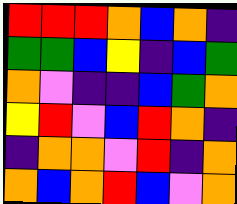[["red", "red", "red", "orange", "blue", "orange", "indigo"], ["green", "green", "blue", "yellow", "indigo", "blue", "green"], ["orange", "violet", "indigo", "indigo", "blue", "green", "orange"], ["yellow", "red", "violet", "blue", "red", "orange", "indigo"], ["indigo", "orange", "orange", "violet", "red", "indigo", "orange"], ["orange", "blue", "orange", "red", "blue", "violet", "orange"]]